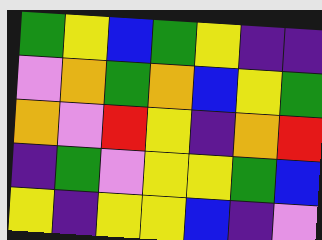[["green", "yellow", "blue", "green", "yellow", "indigo", "indigo"], ["violet", "orange", "green", "orange", "blue", "yellow", "green"], ["orange", "violet", "red", "yellow", "indigo", "orange", "red"], ["indigo", "green", "violet", "yellow", "yellow", "green", "blue"], ["yellow", "indigo", "yellow", "yellow", "blue", "indigo", "violet"]]